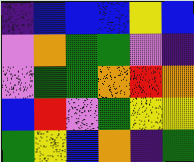[["indigo", "blue", "blue", "blue", "yellow", "blue"], ["violet", "orange", "green", "green", "violet", "indigo"], ["violet", "green", "green", "orange", "red", "orange"], ["blue", "red", "violet", "green", "yellow", "yellow"], ["green", "yellow", "blue", "orange", "indigo", "green"]]